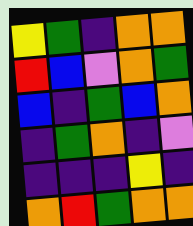[["yellow", "green", "indigo", "orange", "orange"], ["red", "blue", "violet", "orange", "green"], ["blue", "indigo", "green", "blue", "orange"], ["indigo", "green", "orange", "indigo", "violet"], ["indigo", "indigo", "indigo", "yellow", "indigo"], ["orange", "red", "green", "orange", "orange"]]